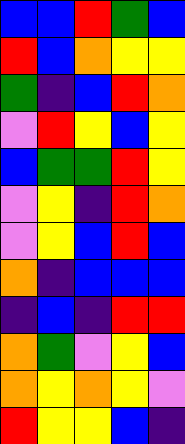[["blue", "blue", "red", "green", "blue"], ["red", "blue", "orange", "yellow", "yellow"], ["green", "indigo", "blue", "red", "orange"], ["violet", "red", "yellow", "blue", "yellow"], ["blue", "green", "green", "red", "yellow"], ["violet", "yellow", "indigo", "red", "orange"], ["violet", "yellow", "blue", "red", "blue"], ["orange", "indigo", "blue", "blue", "blue"], ["indigo", "blue", "indigo", "red", "red"], ["orange", "green", "violet", "yellow", "blue"], ["orange", "yellow", "orange", "yellow", "violet"], ["red", "yellow", "yellow", "blue", "indigo"]]